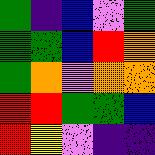[["green", "indigo", "blue", "violet", "green"], ["green", "green", "blue", "red", "orange"], ["green", "orange", "violet", "orange", "orange"], ["red", "red", "green", "green", "blue"], ["red", "yellow", "violet", "indigo", "indigo"]]